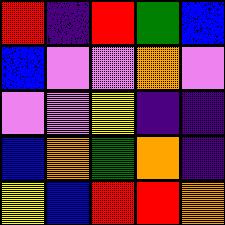[["red", "indigo", "red", "green", "blue"], ["blue", "violet", "violet", "orange", "violet"], ["violet", "violet", "yellow", "indigo", "indigo"], ["blue", "orange", "green", "orange", "indigo"], ["yellow", "blue", "red", "red", "orange"]]